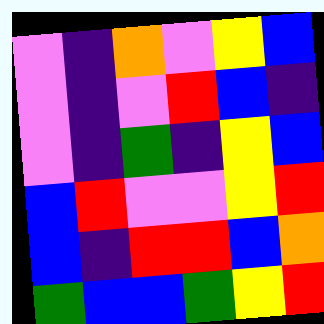[["violet", "indigo", "orange", "violet", "yellow", "blue"], ["violet", "indigo", "violet", "red", "blue", "indigo"], ["violet", "indigo", "green", "indigo", "yellow", "blue"], ["blue", "red", "violet", "violet", "yellow", "red"], ["blue", "indigo", "red", "red", "blue", "orange"], ["green", "blue", "blue", "green", "yellow", "red"]]